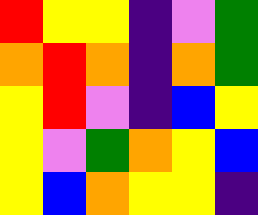[["red", "yellow", "yellow", "indigo", "violet", "green"], ["orange", "red", "orange", "indigo", "orange", "green"], ["yellow", "red", "violet", "indigo", "blue", "yellow"], ["yellow", "violet", "green", "orange", "yellow", "blue"], ["yellow", "blue", "orange", "yellow", "yellow", "indigo"]]